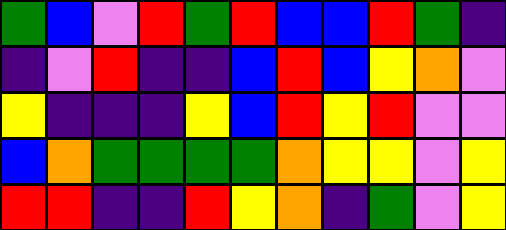[["green", "blue", "violet", "red", "green", "red", "blue", "blue", "red", "green", "indigo"], ["indigo", "violet", "red", "indigo", "indigo", "blue", "red", "blue", "yellow", "orange", "violet"], ["yellow", "indigo", "indigo", "indigo", "yellow", "blue", "red", "yellow", "red", "violet", "violet"], ["blue", "orange", "green", "green", "green", "green", "orange", "yellow", "yellow", "violet", "yellow"], ["red", "red", "indigo", "indigo", "red", "yellow", "orange", "indigo", "green", "violet", "yellow"]]